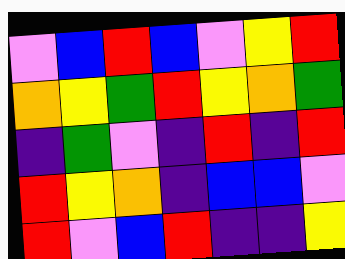[["violet", "blue", "red", "blue", "violet", "yellow", "red"], ["orange", "yellow", "green", "red", "yellow", "orange", "green"], ["indigo", "green", "violet", "indigo", "red", "indigo", "red"], ["red", "yellow", "orange", "indigo", "blue", "blue", "violet"], ["red", "violet", "blue", "red", "indigo", "indigo", "yellow"]]